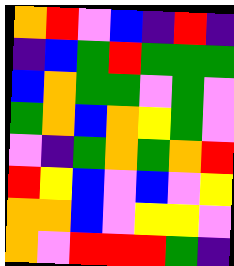[["orange", "red", "violet", "blue", "indigo", "red", "indigo"], ["indigo", "blue", "green", "red", "green", "green", "green"], ["blue", "orange", "green", "green", "violet", "green", "violet"], ["green", "orange", "blue", "orange", "yellow", "green", "violet"], ["violet", "indigo", "green", "orange", "green", "orange", "red"], ["red", "yellow", "blue", "violet", "blue", "violet", "yellow"], ["orange", "orange", "blue", "violet", "yellow", "yellow", "violet"], ["orange", "violet", "red", "red", "red", "green", "indigo"]]